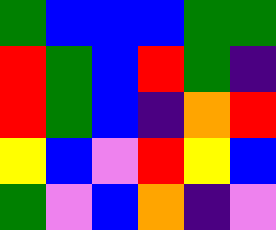[["green", "blue", "blue", "blue", "green", "green"], ["red", "green", "blue", "red", "green", "indigo"], ["red", "green", "blue", "indigo", "orange", "red"], ["yellow", "blue", "violet", "red", "yellow", "blue"], ["green", "violet", "blue", "orange", "indigo", "violet"]]